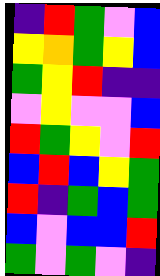[["indigo", "red", "green", "violet", "blue"], ["yellow", "orange", "green", "yellow", "blue"], ["green", "yellow", "red", "indigo", "indigo"], ["violet", "yellow", "violet", "violet", "blue"], ["red", "green", "yellow", "violet", "red"], ["blue", "red", "blue", "yellow", "green"], ["red", "indigo", "green", "blue", "green"], ["blue", "violet", "blue", "blue", "red"], ["green", "violet", "green", "violet", "indigo"]]